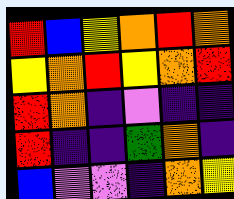[["red", "blue", "yellow", "orange", "red", "orange"], ["yellow", "orange", "red", "yellow", "orange", "red"], ["red", "orange", "indigo", "violet", "indigo", "indigo"], ["red", "indigo", "indigo", "green", "orange", "indigo"], ["blue", "violet", "violet", "indigo", "orange", "yellow"]]